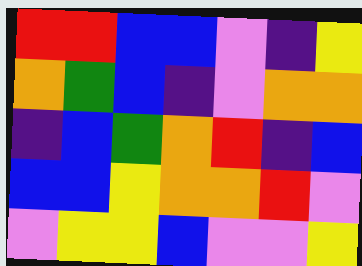[["red", "red", "blue", "blue", "violet", "indigo", "yellow"], ["orange", "green", "blue", "indigo", "violet", "orange", "orange"], ["indigo", "blue", "green", "orange", "red", "indigo", "blue"], ["blue", "blue", "yellow", "orange", "orange", "red", "violet"], ["violet", "yellow", "yellow", "blue", "violet", "violet", "yellow"]]